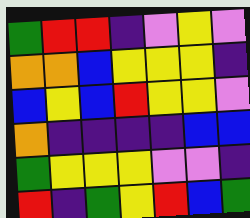[["green", "red", "red", "indigo", "violet", "yellow", "violet"], ["orange", "orange", "blue", "yellow", "yellow", "yellow", "indigo"], ["blue", "yellow", "blue", "red", "yellow", "yellow", "violet"], ["orange", "indigo", "indigo", "indigo", "indigo", "blue", "blue"], ["green", "yellow", "yellow", "yellow", "violet", "violet", "indigo"], ["red", "indigo", "green", "yellow", "red", "blue", "green"]]